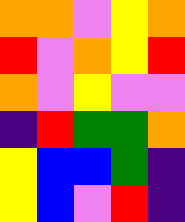[["orange", "orange", "violet", "yellow", "orange"], ["red", "violet", "orange", "yellow", "red"], ["orange", "violet", "yellow", "violet", "violet"], ["indigo", "red", "green", "green", "orange"], ["yellow", "blue", "blue", "green", "indigo"], ["yellow", "blue", "violet", "red", "indigo"]]